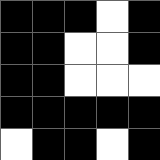[["black", "black", "black", "white", "black"], ["black", "black", "white", "white", "black"], ["black", "black", "white", "white", "white"], ["black", "black", "black", "black", "black"], ["white", "black", "black", "white", "black"]]